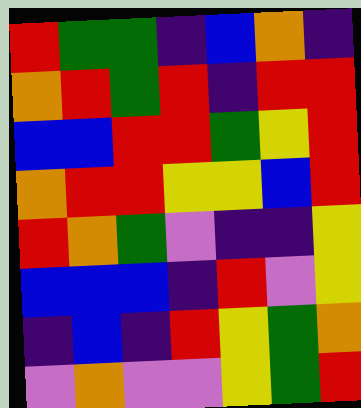[["red", "green", "green", "indigo", "blue", "orange", "indigo"], ["orange", "red", "green", "red", "indigo", "red", "red"], ["blue", "blue", "red", "red", "green", "yellow", "red"], ["orange", "red", "red", "yellow", "yellow", "blue", "red"], ["red", "orange", "green", "violet", "indigo", "indigo", "yellow"], ["blue", "blue", "blue", "indigo", "red", "violet", "yellow"], ["indigo", "blue", "indigo", "red", "yellow", "green", "orange"], ["violet", "orange", "violet", "violet", "yellow", "green", "red"]]